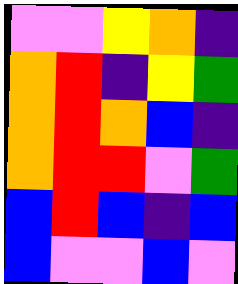[["violet", "violet", "yellow", "orange", "indigo"], ["orange", "red", "indigo", "yellow", "green"], ["orange", "red", "orange", "blue", "indigo"], ["orange", "red", "red", "violet", "green"], ["blue", "red", "blue", "indigo", "blue"], ["blue", "violet", "violet", "blue", "violet"]]